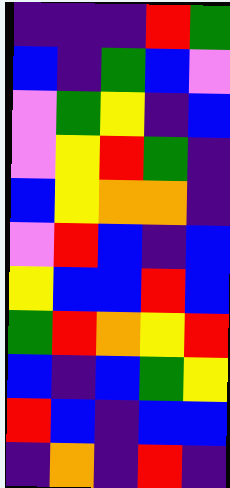[["indigo", "indigo", "indigo", "red", "green"], ["blue", "indigo", "green", "blue", "violet"], ["violet", "green", "yellow", "indigo", "blue"], ["violet", "yellow", "red", "green", "indigo"], ["blue", "yellow", "orange", "orange", "indigo"], ["violet", "red", "blue", "indigo", "blue"], ["yellow", "blue", "blue", "red", "blue"], ["green", "red", "orange", "yellow", "red"], ["blue", "indigo", "blue", "green", "yellow"], ["red", "blue", "indigo", "blue", "blue"], ["indigo", "orange", "indigo", "red", "indigo"]]